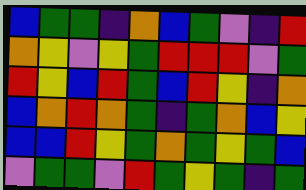[["blue", "green", "green", "indigo", "orange", "blue", "green", "violet", "indigo", "red"], ["orange", "yellow", "violet", "yellow", "green", "red", "red", "red", "violet", "green"], ["red", "yellow", "blue", "red", "green", "blue", "red", "yellow", "indigo", "orange"], ["blue", "orange", "red", "orange", "green", "indigo", "green", "orange", "blue", "yellow"], ["blue", "blue", "red", "yellow", "green", "orange", "green", "yellow", "green", "blue"], ["violet", "green", "green", "violet", "red", "green", "yellow", "green", "indigo", "green"]]